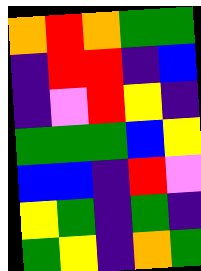[["orange", "red", "orange", "green", "green"], ["indigo", "red", "red", "indigo", "blue"], ["indigo", "violet", "red", "yellow", "indigo"], ["green", "green", "green", "blue", "yellow"], ["blue", "blue", "indigo", "red", "violet"], ["yellow", "green", "indigo", "green", "indigo"], ["green", "yellow", "indigo", "orange", "green"]]